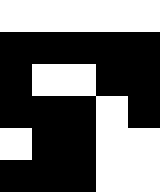[["white", "white", "white", "white", "white"], ["black", "black", "black", "black", "black"], ["black", "white", "white", "black", "black"], ["black", "black", "black", "white", "black"], ["white", "black", "black", "white", "white"], ["black", "black", "black", "white", "white"]]